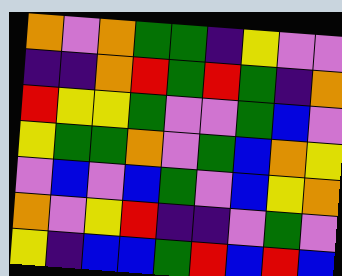[["orange", "violet", "orange", "green", "green", "indigo", "yellow", "violet", "violet"], ["indigo", "indigo", "orange", "red", "green", "red", "green", "indigo", "orange"], ["red", "yellow", "yellow", "green", "violet", "violet", "green", "blue", "violet"], ["yellow", "green", "green", "orange", "violet", "green", "blue", "orange", "yellow"], ["violet", "blue", "violet", "blue", "green", "violet", "blue", "yellow", "orange"], ["orange", "violet", "yellow", "red", "indigo", "indigo", "violet", "green", "violet"], ["yellow", "indigo", "blue", "blue", "green", "red", "blue", "red", "blue"]]